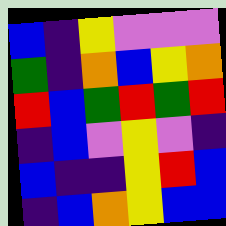[["blue", "indigo", "yellow", "violet", "violet", "violet"], ["green", "indigo", "orange", "blue", "yellow", "orange"], ["red", "blue", "green", "red", "green", "red"], ["indigo", "blue", "violet", "yellow", "violet", "indigo"], ["blue", "indigo", "indigo", "yellow", "red", "blue"], ["indigo", "blue", "orange", "yellow", "blue", "blue"]]